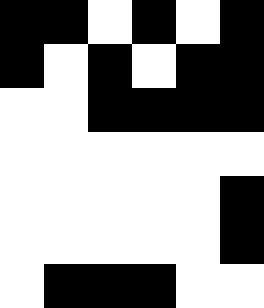[["black", "black", "white", "black", "white", "black"], ["black", "white", "black", "white", "black", "black"], ["white", "white", "black", "black", "black", "black"], ["white", "white", "white", "white", "white", "white"], ["white", "white", "white", "white", "white", "black"], ["white", "white", "white", "white", "white", "black"], ["white", "black", "black", "black", "white", "white"]]